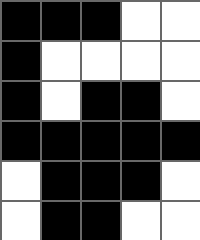[["black", "black", "black", "white", "white"], ["black", "white", "white", "white", "white"], ["black", "white", "black", "black", "white"], ["black", "black", "black", "black", "black"], ["white", "black", "black", "black", "white"], ["white", "black", "black", "white", "white"]]